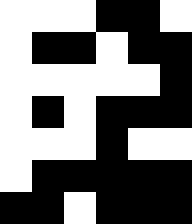[["white", "white", "white", "black", "black", "white"], ["white", "black", "black", "white", "black", "black"], ["white", "white", "white", "white", "white", "black"], ["white", "black", "white", "black", "black", "black"], ["white", "white", "white", "black", "white", "white"], ["white", "black", "black", "black", "black", "black"], ["black", "black", "white", "black", "black", "black"]]